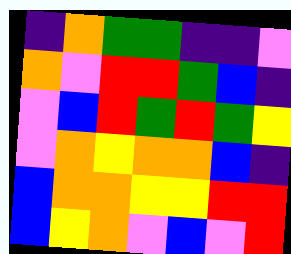[["indigo", "orange", "green", "green", "indigo", "indigo", "violet"], ["orange", "violet", "red", "red", "green", "blue", "indigo"], ["violet", "blue", "red", "green", "red", "green", "yellow"], ["violet", "orange", "yellow", "orange", "orange", "blue", "indigo"], ["blue", "orange", "orange", "yellow", "yellow", "red", "red"], ["blue", "yellow", "orange", "violet", "blue", "violet", "red"]]